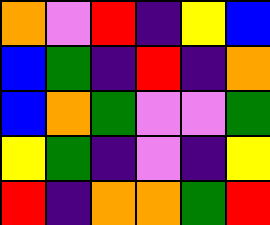[["orange", "violet", "red", "indigo", "yellow", "blue"], ["blue", "green", "indigo", "red", "indigo", "orange"], ["blue", "orange", "green", "violet", "violet", "green"], ["yellow", "green", "indigo", "violet", "indigo", "yellow"], ["red", "indigo", "orange", "orange", "green", "red"]]